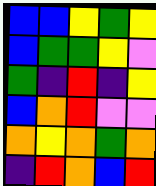[["blue", "blue", "yellow", "green", "yellow"], ["blue", "green", "green", "yellow", "violet"], ["green", "indigo", "red", "indigo", "yellow"], ["blue", "orange", "red", "violet", "violet"], ["orange", "yellow", "orange", "green", "orange"], ["indigo", "red", "orange", "blue", "red"]]